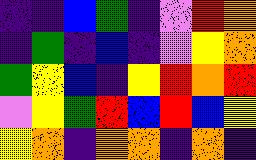[["indigo", "indigo", "blue", "green", "indigo", "violet", "red", "orange"], ["indigo", "green", "indigo", "blue", "indigo", "violet", "yellow", "orange"], ["green", "yellow", "blue", "indigo", "yellow", "red", "orange", "red"], ["violet", "yellow", "green", "red", "blue", "red", "blue", "yellow"], ["yellow", "orange", "indigo", "orange", "orange", "indigo", "orange", "indigo"]]